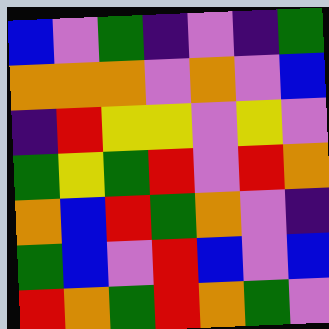[["blue", "violet", "green", "indigo", "violet", "indigo", "green"], ["orange", "orange", "orange", "violet", "orange", "violet", "blue"], ["indigo", "red", "yellow", "yellow", "violet", "yellow", "violet"], ["green", "yellow", "green", "red", "violet", "red", "orange"], ["orange", "blue", "red", "green", "orange", "violet", "indigo"], ["green", "blue", "violet", "red", "blue", "violet", "blue"], ["red", "orange", "green", "red", "orange", "green", "violet"]]